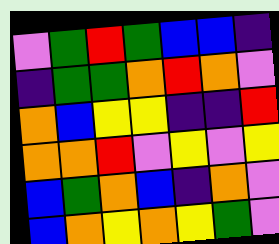[["violet", "green", "red", "green", "blue", "blue", "indigo"], ["indigo", "green", "green", "orange", "red", "orange", "violet"], ["orange", "blue", "yellow", "yellow", "indigo", "indigo", "red"], ["orange", "orange", "red", "violet", "yellow", "violet", "yellow"], ["blue", "green", "orange", "blue", "indigo", "orange", "violet"], ["blue", "orange", "yellow", "orange", "yellow", "green", "violet"]]